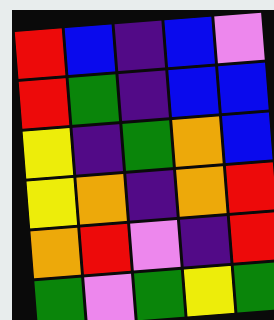[["red", "blue", "indigo", "blue", "violet"], ["red", "green", "indigo", "blue", "blue"], ["yellow", "indigo", "green", "orange", "blue"], ["yellow", "orange", "indigo", "orange", "red"], ["orange", "red", "violet", "indigo", "red"], ["green", "violet", "green", "yellow", "green"]]